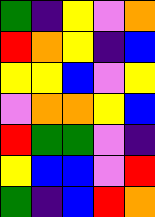[["green", "indigo", "yellow", "violet", "orange"], ["red", "orange", "yellow", "indigo", "blue"], ["yellow", "yellow", "blue", "violet", "yellow"], ["violet", "orange", "orange", "yellow", "blue"], ["red", "green", "green", "violet", "indigo"], ["yellow", "blue", "blue", "violet", "red"], ["green", "indigo", "blue", "red", "orange"]]